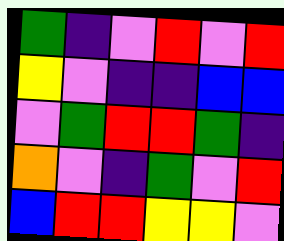[["green", "indigo", "violet", "red", "violet", "red"], ["yellow", "violet", "indigo", "indigo", "blue", "blue"], ["violet", "green", "red", "red", "green", "indigo"], ["orange", "violet", "indigo", "green", "violet", "red"], ["blue", "red", "red", "yellow", "yellow", "violet"]]